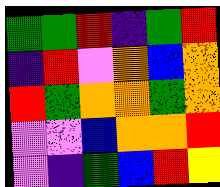[["green", "green", "red", "indigo", "green", "red"], ["indigo", "red", "violet", "orange", "blue", "orange"], ["red", "green", "orange", "orange", "green", "orange"], ["violet", "violet", "blue", "orange", "orange", "red"], ["violet", "indigo", "green", "blue", "red", "yellow"]]